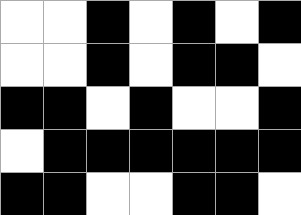[["white", "white", "black", "white", "black", "white", "black"], ["white", "white", "black", "white", "black", "black", "white"], ["black", "black", "white", "black", "white", "white", "black"], ["white", "black", "black", "black", "black", "black", "black"], ["black", "black", "white", "white", "black", "black", "white"]]